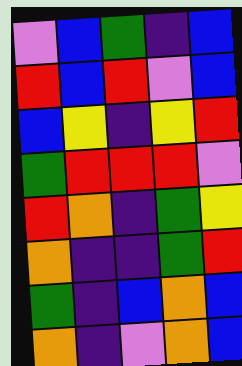[["violet", "blue", "green", "indigo", "blue"], ["red", "blue", "red", "violet", "blue"], ["blue", "yellow", "indigo", "yellow", "red"], ["green", "red", "red", "red", "violet"], ["red", "orange", "indigo", "green", "yellow"], ["orange", "indigo", "indigo", "green", "red"], ["green", "indigo", "blue", "orange", "blue"], ["orange", "indigo", "violet", "orange", "blue"]]